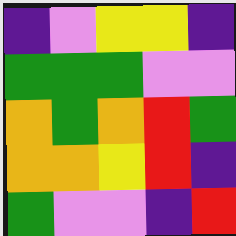[["indigo", "violet", "yellow", "yellow", "indigo"], ["green", "green", "green", "violet", "violet"], ["orange", "green", "orange", "red", "green"], ["orange", "orange", "yellow", "red", "indigo"], ["green", "violet", "violet", "indigo", "red"]]